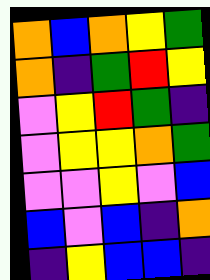[["orange", "blue", "orange", "yellow", "green"], ["orange", "indigo", "green", "red", "yellow"], ["violet", "yellow", "red", "green", "indigo"], ["violet", "yellow", "yellow", "orange", "green"], ["violet", "violet", "yellow", "violet", "blue"], ["blue", "violet", "blue", "indigo", "orange"], ["indigo", "yellow", "blue", "blue", "indigo"]]